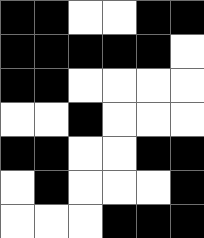[["black", "black", "white", "white", "black", "black"], ["black", "black", "black", "black", "black", "white"], ["black", "black", "white", "white", "white", "white"], ["white", "white", "black", "white", "white", "white"], ["black", "black", "white", "white", "black", "black"], ["white", "black", "white", "white", "white", "black"], ["white", "white", "white", "black", "black", "black"]]